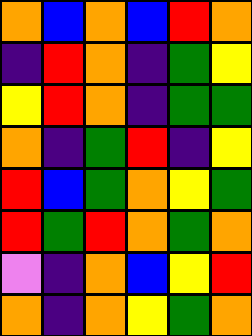[["orange", "blue", "orange", "blue", "red", "orange"], ["indigo", "red", "orange", "indigo", "green", "yellow"], ["yellow", "red", "orange", "indigo", "green", "green"], ["orange", "indigo", "green", "red", "indigo", "yellow"], ["red", "blue", "green", "orange", "yellow", "green"], ["red", "green", "red", "orange", "green", "orange"], ["violet", "indigo", "orange", "blue", "yellow", "red"], ["orange", "indigo", "orange", "yellow", "green", "orange"]]